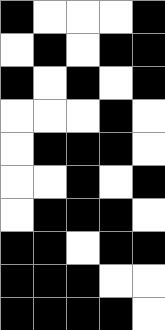[["black", "white", "white", "white", "black"], ["white", "black", "white", "black", "black"], ["black", "white", "black", "white", "black"], ["white", "white", "white", "black", "white"], ["white", "black", "black", "black", "white"], ["white", "white", "black", "white", "black"], ["white", "black", "black", "black", "white"], ["black", "black", "white", "black", "black"], ["black", "black", "black", "white", "white"], ["black", "black", "black", "black", "white"]]